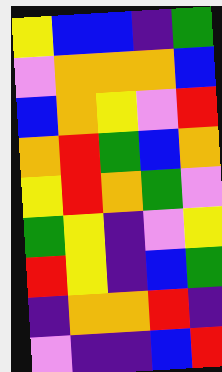[["yellow", "blue", "blue", "indigo", "green"], ["violet", "orange", "orange", "orange", "blue"], ["blue", "orange", "yellow", "violet", "red"], ["orange", "red", "green", "blue", "orange"], ["yellow", "red", "orange", "green", "violet"], ["green", "yellow", "indigo", "violet", "yellow"], ["red", "yellow", "indigo", "blue", "green"], ["indigo", "orange", "orange", "red", "indigo"], ["violet", "indigo", "indigo", "blue", "red"]]